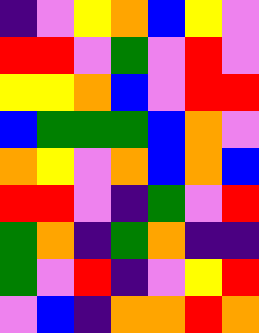[["indigo", "violet", "yellow", "orange", "blue", "yellow", "violet"], ["red", "red", "violet", "green", "violet", "red", "violet"], ["yellow", "yellow", "orange", "blue", "violet", "red", "red"], ["blue", "green", "green", "green", "blue", "orange", "violet"], ["orange", "yellow", "violet", "orange", "blue", "orange", "blue"], ["red", "red", "violet", "indigo", "green", "violet", "red"], ["green", "orange", "indigo", "green", "orange", "indigo", "indigo"], ["green", "violet", "red", "indigo", "violet", "yellow", "red"], ["violet", "blue", "indigo", "orange", "orange", "red", "orange"]]